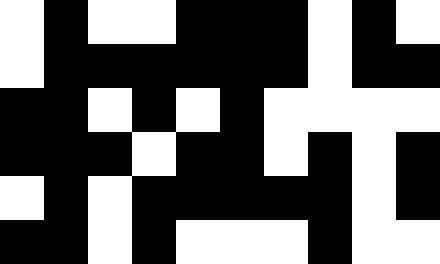[["white", "black", "white", "white", "black", "black", "black", "white", "black", "white"], ["white", "black", "black", "black", "black", "black", "black", "white", "black", "black"], ["black", "black", "white", "black", "white", "black", "white", "white", "white", "white"], ["black", "black", "black", "white", "black", "black", "white", "black", "white", "black"], ["white", "black", "white", "black", "black", "black", "black", "black", "white", "black"], ["black", "black", "white", "black", "white", "white", "white", "black", "white", "white"]]